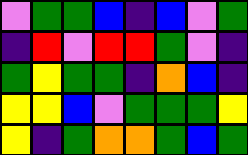[["violet", "green", "green", "blue", "indigo", "blue", "violet", "green"], ["indigo", "red", "violet", "red", "red", "green", "violet", "indigo"], ["green", "yellow", "green", "green", "indigo", "orange", "blue", "indigo"], ["yellow", "yellow", "blue", "violet", "green", "green", "green", "yellow"], ["yellow", "indigo", "green", "orange", "orange", "green", "blue", "green"]]